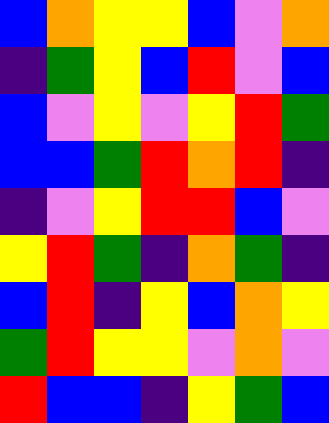[["blue", "orange", "yellow", "yellow", "blue", "violet", "orange"], ["indigo", "green", "yellow", "blue", "red", "violet", "blue"], ["blue", "violet", "yellow", "violet", "yellow", "red", "green"], ["blue", "blue", "green", "red", "orange", "red", "indigo"], ["indigo", "violet", "yellow", "red", "red", "blue", "violet"], ["yellow", "red", "green", "indigo", "orange", "green", "indigo"], ["blue", "red", "indigo", "yellow", "blue", "orange", "yellow"], ["green", "red", "yellow", "yellow", "violet", "orange", "violet"], ["red", "blue", "blue", "indigo", "yellow", "green", "blue"]]